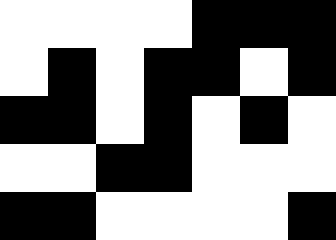[["white", "white", "white", "white", "black", "black", "black"], ["white", "black", "white", "black", "black", "white", "black"], ["black", "black", "white", "black", "white", "black", "white"], ["white", "white", "black", "black", "white", "white", "white"], ["black", "black", "white", "white", "white", "white", "black"]]